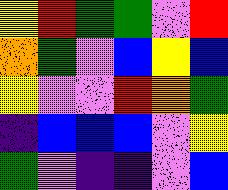[["yellow", "red", "green", "green", "violet", "red"], ["orange", "green", "violet", "blue", "yellow", "blue"], ["yellow", "violet", "violet", "red", "orange", "green"], ["indigo", "blue", "blue", "blue", "violet", "yellow"], ["green", "violet", "indigo", "indigo", "violet", "blue"]]